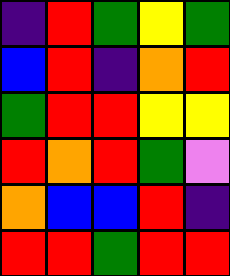[["indigo", "red", "green", "yellow", "green"], ["blue", "red", "indigo", "orange", "red"], ["green", "red", "red", "yellow", "yellow"], ["red", "orange", "red", "green", "violet"], ["orange", "blue", "blue", "red", "indigo"], ["red", "red", "green", "red", "red"]]